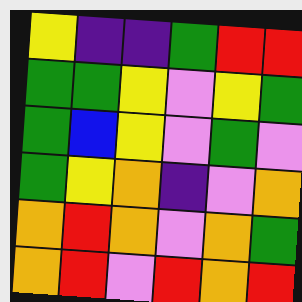[["yellow", "indigo", "indigo", "green", "red", "red"], ["green", "green", "yellow", "violet", "yellow", "green"], ["green", "blue", "yellow", "violet", "green", "violet"], ["green", "yellow", "orange", "indigo", "violet", "orange"], ["orange", "red", "orange", "violet", "orange", "green"], ["orange", "red", "violet", "red", "orange", "red"]]